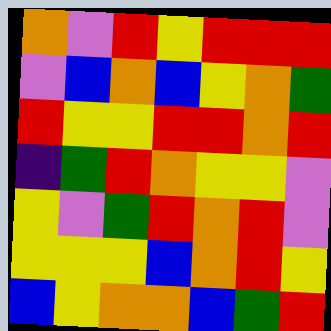[["orange", "violet", "red", "yellow", "red", "red", "red"], ["violet", "blue", "orange", "blue", "yellow", "orange", "green"], ["red", "yellow", "yellow", "red", "red", "orange", "red"], ["indigo", "green", "red", "orange", "yellow", "yellow", "violet"], ["yellow", "violet", "green", "red", "orange", "red", "violet"], ["yellow", "yellow", "yellow", "blue", "orange", "red", "yellow"], ["blue", "yellow", "orange", "orange", "blue", "green", "red"]]